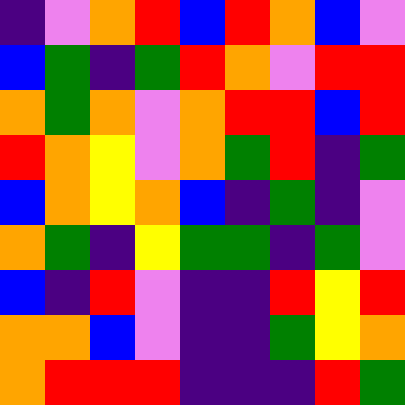[["indigo", "violet", "orange", "red", "blue", "red", "orange", "blue", "violet"], ["blue", "green", "indigo", "green", "red", "orange", "violet", "red", "red"], ["orange", "green", "orange", "violet", "orange", "red", "red", "blue", "red"], ["red", "orange", "yellow", "violet", "orange", "green", "red", "indigo", "green"], ["blue", "orange", "yellow", "orange", "blue", "indigo", "green", "indigo", "violet"], ["orange", "green", "indigo", "yellow", "green", "green", "indigo", "green", "violet"], ["blue", "indigo", "red", "violet", "indigo", "indigo", "red", "yellow", "red"], ["orange", "orange", "blue", "violet", "indigo", "indigo", "green", "yellow", "orange"], ["orange", "red", "red", "red", "indigo", "indigo", "indigo", "red", "green"]]